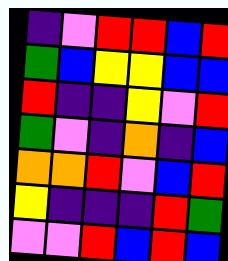[["indigo", "violet", "red", "red", "blue", "red"], ["green", "blue", "yellow", "yellow", "blue", "blue"], ["red", "indigo", "indigo", "yellow", "violet", "red"], ["green", "violet", "indigo", "orange", "indigo", "blue"], ["orange", "orange", "red", "violet", "blue", "red"], ["yellow", "indigo", "indigo", "indigo", "red", "green"], ["violet", "violet", "red", "blue", "red", "blue"]]